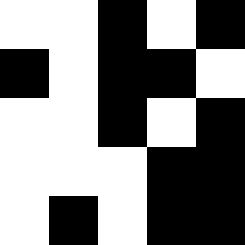[["white", "white", "black", "white", "black"], ["black", "white", "black", "black", "white"], ["white", "white", "black", "white", "black"], ["white", "white", "white", "black", "black"], ["white", "black", "white", "black", "black"]]